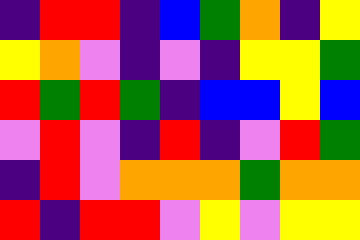[["indigo", "red", "red", "indigo", "blue", "green", "orange", "indigo", "yellow"], ["yellow", "orange", "violet", "indigo", "violet", "indigo", "yellow", "yellow", "green"], ["red", "green", "red", "green", "indigo", "blue", "blue", "yellow", "blue"], ["violet", "red", "violet", "indigo", "red", "indigo", "violet", "red", "green"], ["indigo", "red", "violet", "orange", "orange", "orange", "green", "orange", "orange"], ["red", "indigo", "red", "red", "violet", "yellow", "violet", "yellow", "yellow"]]